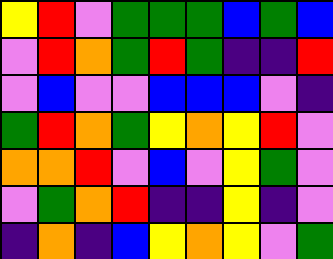[["yellow", "red", "violet", "green", "green", "green", "blue", "green", "blue"], ["violet", "red", "orange", "green", "red", "green", "indigo", "indigo", "red"], ["violet", "blue", "violet", "violet", "blue", "blue", "blue", "violet", "indigo"], ["green", "red", "orange", "green", "yellow", "orange", "yellow", "red", "violet"], ["orange", "orange", "red", "violet", "blue", "violet", "yellow", "green", "violet"], ["violet", "green", "orange", "red", "indigo", "indigo", "yellow", "indigo", "violet"], ["indigo", "orange", "indigo", "blue", "yellow", "orange", "yellow", "violet", "green"]]